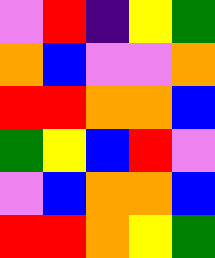[["violet", "red", "indigo", "yellow", "green"], ["orange", "blue", "violet", "violet", "orange"], ["red", "red", "orange", "orange", "blue"], ["green", "yellow", "blue", "red", "violet"], ["violet", "blue", "orange", "orange", "blue"], ["red", "red", "orange", "yellow", "green"]]